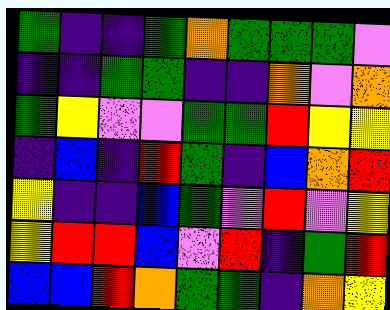[["green", "indigo", "indigo", "green", "orange", "green", "green", "green", "violet"], ["indigo", "indigo", "green", "green", "indigo", "indigo", "orange", "violet", "orange"], ["green", "yellow", "violet", "violet", "green", "green", "red", "yellow", "yellow"], ["indigo", "blue", "indigo", "red", "green", "indigo", "blue", "orange", "red"], ["yellow", "indigo", "indigo", "blue", "green", "violet", "red", "violet", "yellow"], ["yellow", "red", "red", "blue", "violet", "red", "indigo", "green", "red"], ["blue", "blue", "red", "orange", "green", "green", "indigo", "orange", "yellow"]]